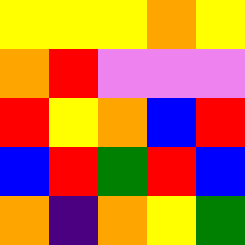[["yellow", "yellow", "yellow", "orange", "yellow"], ["orange", "red", "violet", "violet", "violet"], ["red", "yellow", "orange", "blue", "red"], ["blue", "red", "green", "red", "blue"], ["orange", "indigo", "orange", "yellow", "green"]]